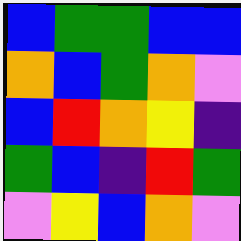[["blue", "green", "green", "blue", "blue"], ["orange", "blue", "green", "orange", "violet"], ["blue", "red", "orange", "yellow", "indigo"], ["green", "blue", "indigo", "red", "green"], ["violet", "yellow", "blue", "orange", "violet"]]